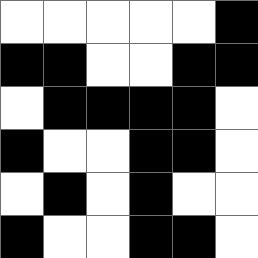[["white", "white", "white", "white", "white", "black"], ["black", "black", "white", "white", "black", "black"], ["white", "black", "black", "black", "black", "white"], ["black", "white", "white", "black", "black", "white"], ["white", "black", "white", "black", "white", "white"], ["black", "white", "white", "black", "black", "white"]]